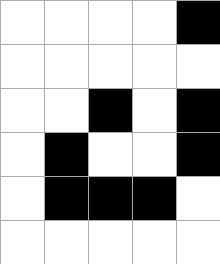[["white", "white", "white", "white", "black"], ["white", "white", "white", "white", "white"], ["white", "white", "black", "white", "black"], ["white", "black", "white", "white", "black"], ["white", "black", "black", "black", "white"], ["white", "white", "white", "white", "white"]]